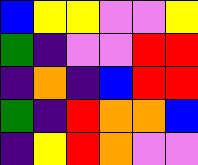[["blue", "yellow", "yellow", "violet", "violet", "yellow"], ["green", "indigo", "violet", "violet", "red", "red"], ["indigo", "orange", "indigo", "blue", "red", "red"], ["green", "indigo", "red", "orange", "orange", "blue"], ["indigo", "yellow", "red", "orange", "violet", "violet"]]